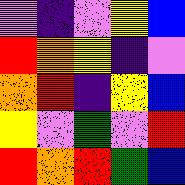[["violet", "indigo", "violet", "yellow", "blue"], ["red", "orange", "yellow", "indigo", "violet"], ["orange", "red", "indigo", "yellow", "blue"], ["yellow", "violet", "green", "violet", "red"], ["red", "orange", "red", "green", "blue"]]